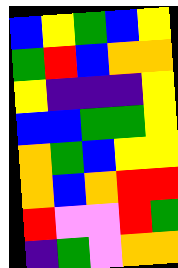[["blue", "yellow", "green", "blue", "yellow"], ["green", "red", "blue", "orange", "orange"], ["yellow", "indigo", "indigo", "indigo", "yellow"], ["blue", "blue", "green", "green", "yellow"], ["orange", "green", "blue", "yellow", "yellow"], ["orange", "blue", "orange", "red", "red"], ["red", "violet", "violet", "red", "green"], ["indigo", "green", "violet", "orange", "orange"]]